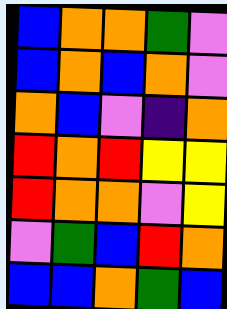[["blue", "orange", "orange", "green", "violet"], ["blue", "orange", "blue", "orange", "violet"], ["orange", "blue", "violet", "indigo", "orange"], ["red", "orange", "red", "yellow", "yellow"], ["red", "orange", "orange", "violet", "yellow"], ["violet", "green", "blue", "red", "orange"], ["blue", "blue", "orange", "green", "blue"]]